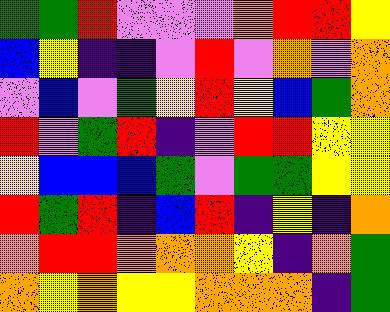[["green", "green", "red", "violet", "violet", "violet", "orange", "red", "red", "yellow"], ["blue", "yellow", "indigo", "indigo", "violet", "red", "violet", "orange", "violet", "orange"], ["violet", "blue", "violet", "green", "yellow", "red", "yellow", "blue", "green", "orange"], ["red", "violet", "green", "red", "indigo", "violet", "red", "red", "yellow", "yellow"], ["yellow", "blue", "blue", "blue", "green", "violet", "green", "green", "yellow", "yellow"], ["red", "green", "red", "indigo", "blue", "red", "indigo", "yellow", "indigo", "orange"], ["orange", "red", "red", "orange", "orange", "orange", "yellow", "indigo", "orange", "green"], ["orange", "yellow", "orange", "yellow", "yellow", "orange", "orange", "orange", "indigo", "green"]]